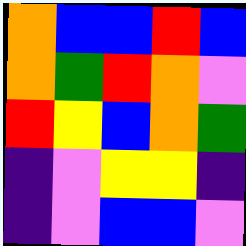[["orange", "blue", "blue", "red", "blue"], ["orange", "green", "red", "orange", "violet"], ["red", "yellow", "blue", "orange", "green"], ["indigo", "violet", "yellow", "yellow", "indigo"], ["indigo", "violet", "blue", "blue", "violet"]]